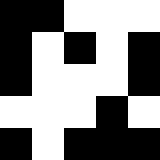[["black", "black", "white", "white", "white"], ["black", "white", "black", "white", "black"], ["black", "white", "white", "white", "black"], ["white", "white", "white", "black", "white"], ["black", "white", "black", "black", "black"]]